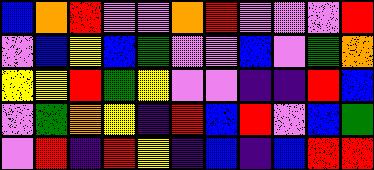[["blue", "orange", "red", "violet", "violet", "orange", "red", "violet", "violet", "violet", "red"], ["violet", "blue", "yellow", "blue", "green", "violet", "violet", "blue", "violet", "green", "orange"], ["yellow", "yellow", "red", "green", "yellow", "violet", "violet", "indigo", "indigo", "red", "blue"], ["violet", "green", "orange", "yellow", "indigo", "red", "blue", "red", "violet", "blue", "green"], ["violet", "red", "indigo", "red", "yellow", "indigo", "blue", "indigo", "blue", "red", "red"]]